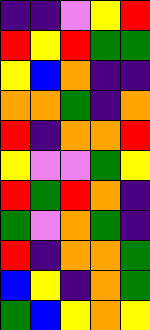[["indigo", "indigo", "violet", "yellow", "red"], ["red", "yellow", "red", "green", "green"], ["yellow", "blue", "orange", "indigo", "indigo"], ["orange", "orange", "green", "indigo", "orange"], ["red", "indigo", "orange", "orange", "red"], ["yellow", "violet", "violet", "green", "yellow"], ["red", "green", "red", "orange", "indigo"], ["green", "violet", "orange", "green", "indigo"], ["red", "indigo", "orange", "orange", "green"], ["blue", "yellow", "indigo", "orange", "green"], ["green", "blue", "yellow", "orange", "yellow"]]